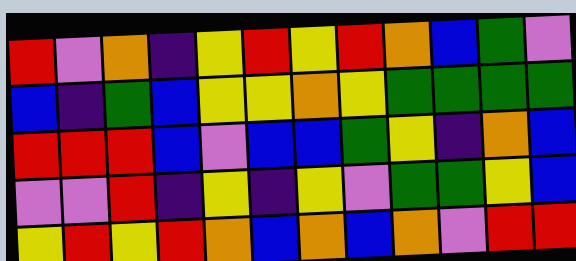[["red", "violet", "orange", "indigo", "yellow", "red", "yellow", "red", "orange", "blue", "green", "violet"], ["blue", "indigo", "green", "blue", "yellow", "yellow", "orange", "yellow", "green", "green", "green", "green"], ["red", "red", "red", "blue", "violet", "blue", "blue", "green", "yellow", "indigo", "orange", "blue"], ["violet", "violet", "red", "indigo", "yellow", "indigo", "yellow", "violet", "green", "green", "yellow", "blue"], ["yellow", "red", "yellow", "red", "orange", "blue", "orange", "blue", "orange", "violet", "red", "red"]]